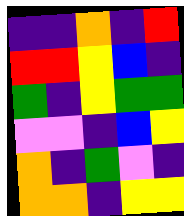[["indigo", "indigo", "orange", "indigo", "red"], ["red", "red", "yellow", "blue", "indigo"], ["green", "indigo", "yellow", "green", "green"], ["violet", "violet", "indigo", "blue", "yellow"], ["orange", "indigo", "green", "violet", "indigo"], ["orange", "orange", "indigo", "yellow", "yellow"]]